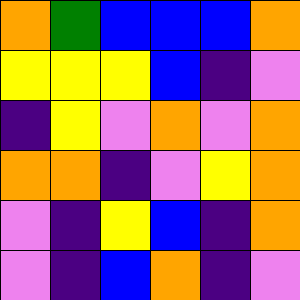[["orange", "green", "blue", "blue", "blue", "orange"], ["yellow", "yellow", "yellow", "blue", "indigo", "violet"], ["indigo", "yellow", "violet", "orange", "violet", "orange"], ["orange", "orange", "indigo", "violet", "yellow", "orange"], ["violet", "indigo", "yellow", "blue", "indigo", "orange"], ["violet", "indigo", "blue", "orange", "indigo", "violet"]]